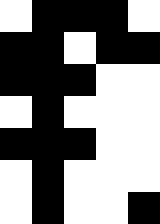[["white", "black", "black", "black", "white"], ["black", "black", "white", "black", "black"], ["black", "black", "black", "white", "white"], ["white", "black", "white", "white", "white"], ["black", "black", "black", "white", "white"], ["white", "black", "white", "white", "white"], ["white", "black", "white", "white", "black"]]